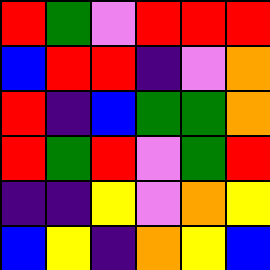[["red", "green", "violet", "red", "red", "red"], ["blue", "red", "red", "indigo", "violet", "orange"], ["red", "indigo", "blue", "green", "green", "orange"], ["red", "green", "red", "violet", "green", "red"], ["indigo", "indigo", "yellow", "violet", "orange", "yellow"], ["blue", "yellow", "indigo", "orange", "yellow", "blue"]]